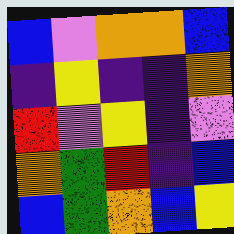[["blue", "violet", "orange", "orange", "blue"], ["indigo", "yellow", "indigo", "indigo", "orange"], ["red", "violet", "yellow", "indigo", "violet"], ["orange", "green", "red", "indigo", "blue"], ["blue", "green", "orange", "blue", "yellow"]]